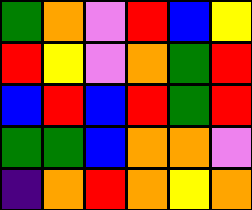[["green", "orange", "violet", "red", "blue", "yellow"], ["red", "yellow", "violet", "orange", "green", "red"], ["blue", "red", "blue", "red", "green", "red"], ["green", "green", "blue", "orange", "orange", "violet"], ["indigo", "orange", "red", "orange", "yellow", "orange"]]